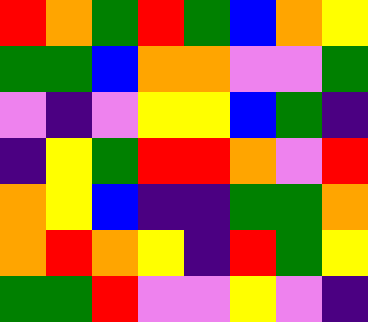[["red", "orange", "green", "red", "green", "blue", "orange", "yellow"], ["green", "green", "blue", "orange", "orange", "violet", "violet", "green"], ["violet", "indigo", "violet", "yellow", "yellow", "blue", "green", "indigo"], ["indigo", "yellow", "green", "red", "red", "orange", "violet", "red"], ["orange", "yellow", "blue", "indigo", "indigo", "green", "green", "orange"], ["orange", "red", "orange", "yellow", "indigo", "red", "green", "yellow"], ["green", "green", "red", "violet", "violet", "yellow", "violet", "indigo"]]